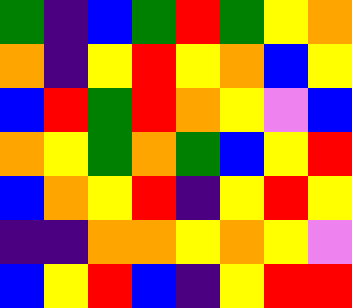[["green", "indigo", "blue", "green", "red", "green", "yellow", "orange"], ["orange", "indigo", "yellow", "red", "yellow", "orange", "blue", "yellow"], ["blue", "red", "green", "red", "orange", "yellow", "violet", "blue"], ["orange", "yellow", "green", "orange", "green", "blue", "yellow", "red"], ["blue", "orange", "yellow", "red", "indigo", "yellow", "red", "yellow"], ["indigo", "indigo", "orange", "orange", "yellow", "orange", "yellow", "violet"], ["blue", "yellow", "red", "blue", "indigo", "yellow", "red", "red"]]